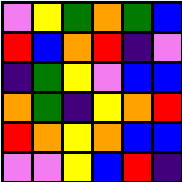[["violet", "yellow", "green", "orange", "green", "blue"], ["red", "blue", "orange", "red", "indigo", "violet"], ["indigo", "green", "yellow", "violet", "blue", "blue"], ["orange", "green", "indigo", "yellow", "orange", "red"], ["red", "orange", "yellow", "orange", "blue", "blue"], ["violet", "violet", "yellow", "blue", "red", "indigo"]]